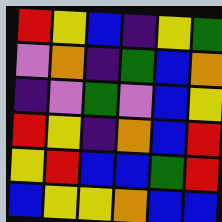[["red", "yellow", "blue", "indigo", "yellow", "green"], ["violet", "orange", "indigo", "green", "blue", "orange"], ["indigo", "violet", "green", "violet", "blue", "yellow"], ["red", "yellow", "indigo", "orange", "blue", "red"], ["yellow", "red", "blue", "blue", "green", "red"], ["blue", "yellow", "yellow", "orange", "blue", "blue"]]